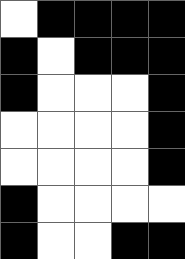[["white", "black", "black", "black", "black"], ["black", "white", "black", "black", "black"], ["black", "white", "white", "white", "black"], ["white", "white", "white", "white", "black"], ["white", "white", "white", "white", "black"], ["black", "white", "white", "white", "white"], ["black", "white", "white", "black", "black"]]